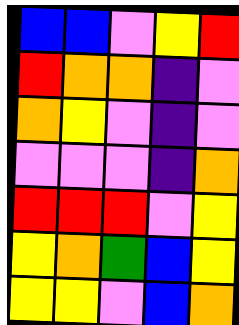[["blue", "blue", "violet", "yellow", "red"], ["red", "orange", "orange", "indigo", "violet"], ["orange", "yellow", "violet", "indigo", "violet"], ["violet", "violet", "violet", "indigo", "orange"], ["red", "red", "red", "violet", "yellow"], ["yellow", "orange", "green", "blue", "yellow"], ["yellow", "yellow", "violet", "blue", "orange"]]